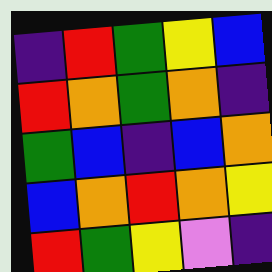[["indigo", "red", "green", "yellow", "blue"], ["red", "orange", "green", "orange", "indigo"], ["green", "blue", "indigo", "blue", "orange"], ["blue", "orange", "red", "orange", "yellow"], ["red", "green", "yellow", "violet", "indigo"]]